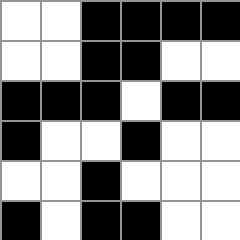[["white", "white", "black", "black", "black", "black"], ["white", "white", "black", "black", "white", "white"], ["black", "black", "black", "white", "black", "black"], ["black", "white", "white", "black", "white", "white"], ["white", "white", "black", "white", "white", "white"], ["black", "white", "black", "black", "white", "white"]]